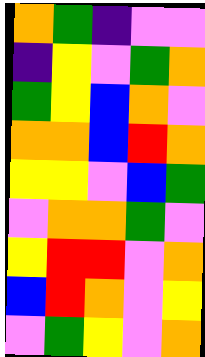[["orange", "green", "indigo", "violet", "violet"], ["indigo", "yellow", "violet", "green", "orange"], ["green", "yellow", "blue", "orange", "violet"], ["orange", "orange", "blue", "red", "orange"], ["yellow", "yellow", "violet", "blue", "green"], ["violet", "orange", "orange", "green", "violet"], ["yellow", "red", "red", "violet", "orange"], ["blue", "red", "orange", "violet", "yellow"], ["violet", "green", "yellow", "violet", "orange"]]